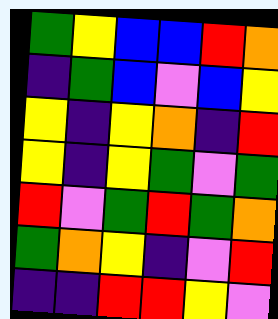[["green", "yellow", "blue", "blue", "red", "orange"], ["indigo", "green", "blue", "violet", "blue", "yellow"], ["yellow", "indigo", "yellow", "orange", "indigo", "red"], ["yellow", "indigo", "yellow", "green", "violet", "green"], ["red", "violet", "green", "red", "green", "orange"], ["green", "orange", "yellow", "indigo", "violet", "red"], ["indigo", "indigo", "red", "red", "yellow", "violet"]]